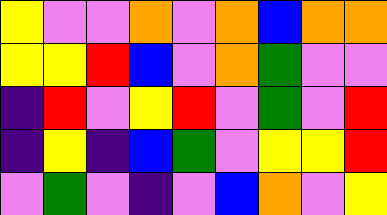[["yellow", "violet", "violet", "orange", "violet", "orange", "blue", "orange", "orange"], ["yellow", "yellow", "red", "blue", "violet", "orange", "green", "violet", "violet"], ["indigo", "red", "violet", "yellow", "red", "violet", "green", "violet", "red"], ["indigo", "yellow", "indigo", "blue", "green", "violet", "yellow", "yellow", "red"], ["violet", "green", "violet", "indigo", "violet", "blue", "orange", "violet", "yellow"]]